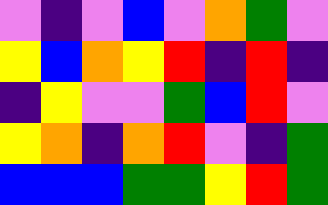[["violet", "indigo", "violet", "blue", "violet", "orange", "green", "violet"], ["yellow", "blue", "orange", "yellow", "red", "indigo", "red", "indigo"], ["indigo", "yellow", "violet", "violet", "green", "blue", "red", "violet"], ["yellow", "orange", "indigo", "orange", "red", "violet", "indigo", "green"], ["blue", "blue", "blue", "green", "green", "yellow", "red", "green"]]